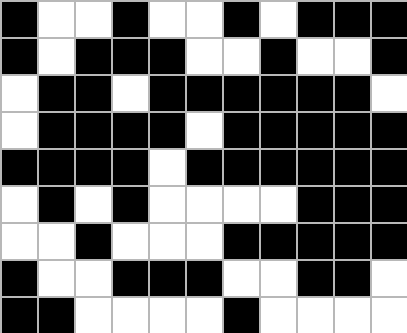[["black", "white", "white", "black", "white", "white", "black", "white", "black", "black", "black"], ["black", "white", "black", "black", "black", "white", "white", "black", "white", "white", "black"], ["white", "black", "black", "white", "black", "black", "black", "black", "black", "black", "white"], ["white", "black", "black", "black", "black", "white", "black", "black", "black", "black", "black"], ["black", "black", "black", "black", "white", "black", "black", "black", "black", "black", "black"], ["white", "black", "white", "black", "white", "white", "white", "white", "black", "black", "black"], ["white", "white", "black", "white", "white", "white", "black", "black", "black", "black", "black"], ["black", "white", "white", "black", "black", "black", "white", "white", "black", "black", "white"], ["black", "black", "white", "white", "white", "white", "black", "white", "white", "white", "white"]]